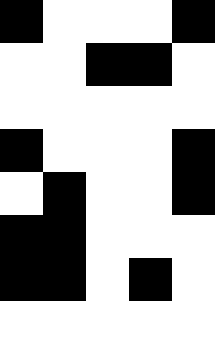[["black", "white", "white", "white", "black"], ["white", "white", "black", "black", "white"], ["white", "white", "white", "white", "white"], ["black", "white", "white", "white", "black"], ["white", "black", "white", "white", "black"], ["black", "black", "white", "white", "white"], ["black", "black", "white", "black", "white"], ["white", "white", "white", "white", "white"]]